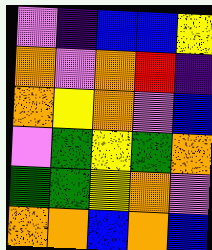[["violet", "indigo", "blue", "blue", "yellow"], ["orange", "violet", "orange", "red", "indigo"], ["orange", "yellow", "orange", "violet", "blue"], ["violet", "green", "yellow", "green", "orange"], ["green", "green", "yellow", "orange", "violet"], ["orange", "orange", "blue", "orange", "blue"]]